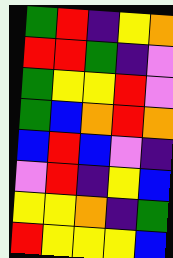[["green", "red", "indigo", "yellow", "orange"], ["red", "red", "green", "indigo", "violet"], ["green", "yellow", "yellow", "red", "violet"], ["green", "blue", "orange", "red", "orange"], ["blue", "red", "blue", "violet", "indigo"], ["violet", "red", "indigo", "yellow", "blue"], ["yellow", "yellow", "orange", "indigo", "green"], ["red", "yellow", "yellow", "yellow", "blue"]]